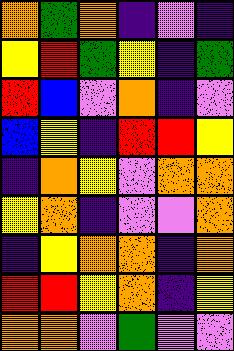[["orange", "green", "orange", "indigo", "violet", "indigo"], ["yellow", "red", "green", "yellow", "indigo", "green"], ["red", "blue", "violet", "orange", "indigo", "violet"], ["blue", "yellow", "indigo", "red", "red", "yellow"], ["indigo", "orange", "yellow", "violet", "orange", "orange"], ["yellow", "orange", "indigo", "violet", "violet", "orange"], ["indigo", "yellow", "orange", "orange", "indigo", "orange"], ["red", "red", "yellow", "orange", "indigo", "yellow"], ["orange", "orange", "violet", "green", "violet", "violet"]]